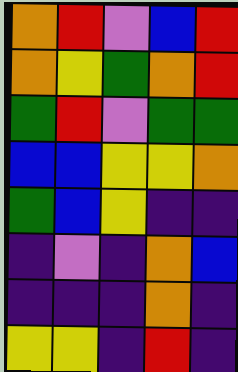[["orange", "red", "violet", "blue", "red"], ["orange", "yellow", "green", "orange", "red"], ["green", "red", "violet", "green", "green"], ["blue", "blue", "yellow", "yellow", "orange"], ["green", "blue", "yellow", "indigo", "indigo"], ["indigo", "violet", "indigo", "orange", "blue"], ["indigo", "indigo", "indigo", "orange", "indigo"], ["yellow", "yellow", "indigo", "red", "indigo"]]